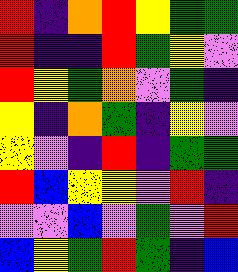[["red", "indigo", "orange", "red", "yellow", "green", "green"], ["red", "indigo", "indigo", "red", "green", "yellow", "violet"], ["red", "yellow", "green", "orange", "violet", "green", "indigo"], ["yellow", "indigo", "orange", "green", "indigo", "yellow", "violet"], ["yellow", "violet", "indigo", "red", "indigo", "green", "green"], ["red", "blue", "yellow", "yellow", "violet", "red", "indigo"], ["violet", "violet", "blue", "violet", "green", "violet", "red"], ["blue", "yellow", "green", "red", "green", "indigo", "blue"]]